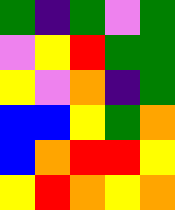[["green", "indigo", "green", "violet", "green"], ["violet", "yellow", "red", "green", "green"], ["yellow", "violet", "orange", "indigo", "green"], ["blue", "blue", "yellow", "green", "orange"], ["blue", "orange", "red", "red", "yellow"], ["yellow", "red", "orange", "yellow", "orange"]]